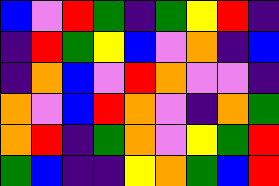[["blue", "violet", "red", "green", "indigo", "green", "yellow", "red", "indigo"], ["indigo", "red", "green", "yellow", "blue", "violet", "orange", "indigo", "blue"], ["indigo", "orange", "blue", "violet", "red", "orange", "violet", "violet", "indigo"], ["orange", "violet", "blue", "red", "orange", "violet", "indigo", "orange", "green"], ["orange", "red", "indigo", "green", "orange", "violet", "yellow", "green", "red"], ["green", "blue", "indigo", "indigo", "yellow", "orange", "green", "blue", "red"]]